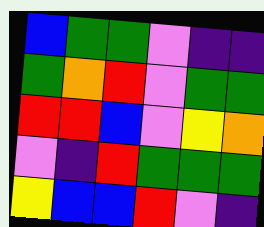[["blue", "green", "green", "violet", "indigo", "indigo"], ["green", "orange", "red", "violet", "green", "green"], ["red", "red", "blue", "violet", "yellow", "orange"], ["violet", "indigo", "red", "green", "green", "green"], ["yellow", "blue", "blue", "red", "violet", "indigo"]]